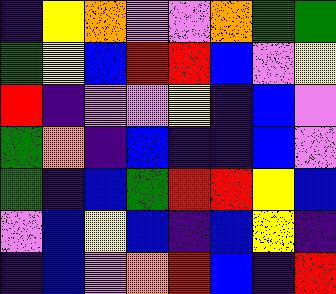[["indigo", "yellow", "orange", "violet", "violet", "orange", "green", "green"], ["green", "yellow", "blue", "red", "red", "blue", "violet", "yellow"], ["red", "indigo", "violet", "violet", "yellow", "indigo", "blue", "violet"], ["green", "orange", "indigo", "blue", "indigo", "indigo", "blue", "violet"], ["green", "indigo", "blue", "green", "red", "red", "yellow", "blue"], ["violet", "blue", "yellow", "blue", "indigo", "blue", "yellow", "indigo"], ["indigo", "blue", "violet", "orange", "red", "blue", "indigo", "red"]]